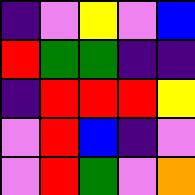[["indigo", "violet", "yellow", "violet", "blue"], ["red", "green", "green", "indigo", "indigo"], ["indigo", "red", "red", "red", "yellow"], ["violet", "red", "blue", "indigo", "violet"], ["violet", "red", "green", "violet", "orange"]]